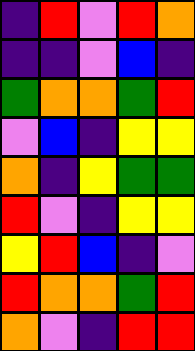[["indigo", "red", "violet", "red", "orange"], ["indigo", "indigo", "violet", "blue", "indigo"], ["green", "orange", "orange", "green", "red"], ["violet", "blue", "indigo", "yellow", "yellow"], ["orange", "indigo", "yellow", "green", "green"], ["red", "violet", "indigo", "yellow", "yellow"], ["yellow", "red", "blue", "indigo", "violet"], ["red", "orange", "orange", "green", "red"], ["orange", "violet", "indigo", "red", "red"]]